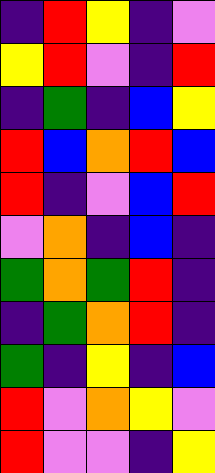[["indigo", "red", "yellow", "indigo", "violet"], ["yellow", "red", "violet", "indigo", "red"], ["indigo", "green", "indigo", "blue", "yellow"], ["red", "blue", "orange", "red", "blue"], ["red", "indigo", "violet", "blue", "red"], ["violet", "orange", "indigo", "blue", "indigo"], ["green", "orange", "green", "red", "indigo"], ["indigo", "green", "orange", "red", "indigo"], ["green", "indigo", "yellow", "indigo", "blue"], ["red", "violet", "orange", "yellow", "violet"], ["red", "violet", "violet", "indigo", "yellow"]]